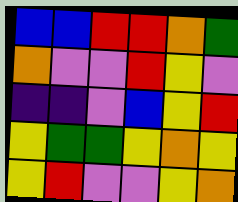[["blue", "blue", "red", "red", "orange", "green"], ["orange", "violet", "violet", "red", "yellow", "violet"], ["indigo", "indigo", "violet", "blue", "yellow", "red"], ["yellow", "green", "green", "yellow", "orange", "yellow"], ["yellow", "red", "violet", "violet", "yellow", "orange"]]